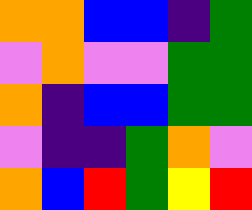[["orange", "orange", "blue", "blue", "indigo", "green"], ["violet", "orange", "violet", "violet", "green", "green"], ["orange", "indigo", "blue", "blue", "green", "green"], ["violet", "indigo", "indigo", "green", "orange", "violet"], ["orange", "blue", "red", "green", "yellow", "red"]]